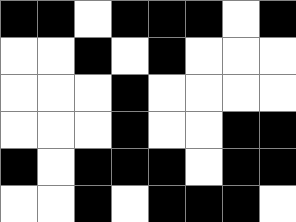[["black", "black", "white", "black", "black", "black", "white", "black"], ["white", "white", "black", "white", "black", "white", "white", "white"], ["white", "white", "white", "black", "white", "white", "white", "white"], ["white", "white", "white", "black", "white", "white", "black", "black"], ["black", "white", "black", "black", "black", "white", "black", "black"], ["white", "white", "black", "white", "black", "black", "black", "white"]]